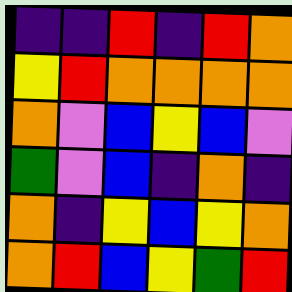[["indigo", "indigo", "red", "indigo", "red", "orange"], ["yellow", "red", "orange", "orange", "orange", "orange"], ["orange", "violet", "blue", "yellow", "blue", "violet"], ["green", "violet", "blue", "indigo", "orange", "indigo"], ["orange", "indigo", "yellow", "blue", "yellow", "orange"], ["orange", "red", "blue", "yellow", "green", "red"]]